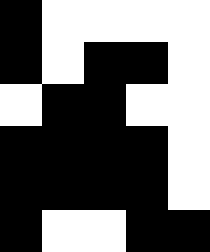[["black", "white", "white", "white", "white"], ["black", "white", "black", "black", "white"], ["white", "black", "black", "white", "white"], ["black", "black", "black", "black", "white"], ["black", "black", "black", "black", "white"], ["black", "white", "white", "black", "black"]]